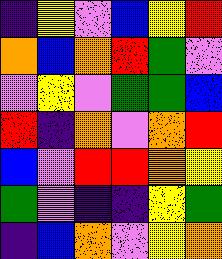[["indigo", "yellow", "violet", "blue", "yellow", "red"], ["orange", "blue", "orange", "red", "green", "violet"], ["violet", "yellow", "violet", "green", "green", "blue"], ["red", "indigo", "orange", "violet", "orange", "red"], ["blue", "violet", "red", "red", "orange", "yellow"], ["green", "violet", "indigo", "indigo", "yellow", "green"], ["indigo", "blue", "orange", "violet", "yellow", "orange"]]